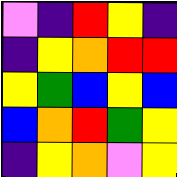[["violet", "indigo", "red", "yellow", "indigo"], ["indigo", "yellow", "orange", "red", "red"], ["yellow", "green", "blue", "yellow", "blue"], ["blue", "orange", "red", "green", "yellow"], ["indigo", "yellow", "orange", "violet", "yellow"]]